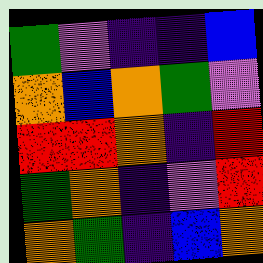[["green", "violet", "indigo", "indigo", "blue"], ["orange", "blue", "orange", "green", "violet"], ["red", "red", "orange", "indigo", "red"], ["green", "orange", "indigo", "violet", "red"], ["orange", "green", "indigo", "blue", "orange"]]